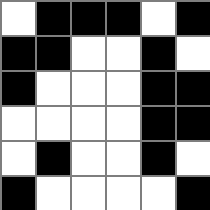[["white", "black", "black", "black", "white", "black"], ["black", "black", "white", "white", "black", "white"], ["black", "white", "white", "white", "black", "black"], ["white", "white", "white", "white", "black", "black"], ["white", "black", "white", "white", "black", "white"], ["black", "white", "white", "white", "white", "black"]]